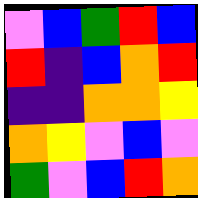[["violet", "blue", "green", "red", "blue"], ["red", "indigo", "blue", "orange", "red"], ["indigo", "indigo", "orange", "orange", "yellow"], ["orange", "yellow", "violet", "blue", "violet"], ["green", "violet", "blue", "red", "orange"]]